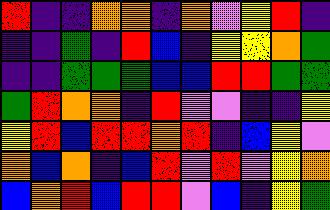[["red", "indigo", "indigo", "orange", "orange", "indigo", "orange", "violet", "yellow", "red", "indigo"], ["indigo", "indigo", "green", "indigo", "red", "blue", "indigo", "yellow", "yellow", "orange", "green"], ["indigo", "indigo", "green", "green", "green", "blue", "blue", "red", "red", "green", "green"], ["green", "red", "orange", "orange", "indigo", "red", "violet", "violet", "indigo", "indigo", "yellow"], ["yellow", "red", "blue", "red", "red", "orange", "red", "indigo", "blue", "yellow", "violet"], ["orange", "blue", "orange", "indigo", "blue", "red", "violet", "red", "violet", "yellow", "orange"], ["blue", "orange", "red", "blue", "red", "red", "violet", "blue", "indigo", "yellow", "green"]]